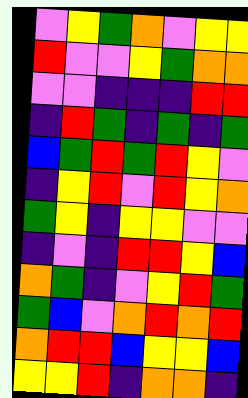[["violet", "yellow", "green", "orange", "violet", "yellow", "yellow"], ["red", "violet", "violet", "yellow", "green", "orange", "orange"], ["violet", "violet", "indigo", "indigo", "indigo", "red", "red"], ["indigo", "red", "green", "indigo", "green", "indigo", "green"], ["blue", "green", "red", "green", "red", "yellow", "violet"], ["indigo", "yellow", "red", "violet", "red", "yellow", "orange"], ["green", "yellow", "indigo", "yellow", "yellow", "violet", "violet"], ["indigo", "violet", "indigo", "red", "red", "yellow", "blue"], ["orange", "green", "indigo", "violet", "yellow", "red", "green"], ["green", "blue", "violet", "orange", "red", "orange", "red"], ["orange", "red", "red", "blue", "yellow", "yellow", "blue"], ["yellow", "yellow", "red", "indigo", "orange", "orange", "indigo"]]